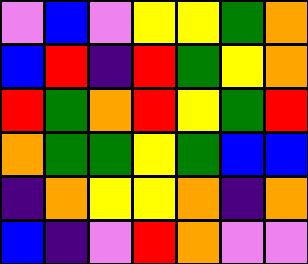[["violet", "blue", "violet", "yellow", "yellow", "green", "orange"], ["blue", "red", "indigo", "red", "green", "yellow", "orange"], ["red", "green", "orange", "red", "yellow", "green", "red"], ["orange", "green", "green", "yellow", "green", "blue", "blue"], ["indigo", "orange", "yellow", "yellow", "orange", "indigo", "orange"], ["blue", "indigo", "violet", "red", "orange", "violet", "violet"]]